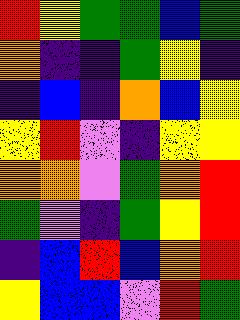[["red", "yellow", "green", "green", "blue", "green"], ["orange", "indigo", "indigo", "green", "yellow", "indigo"], ["indigo", "blue", "indigo", "orange", "blue", "yellow"], ["yellow", "red", "violet", "indigo", "yellow", "yellow"], ["orange", "orange", "violet", "green", "orange", "red"], ["green", "violet", "indigo", "green", "yellow", "red"], ["indigo", "blue", "red", "blue", "orange", "red"], ["yellow", "blue", "blue", "violet", "red", "green"]]